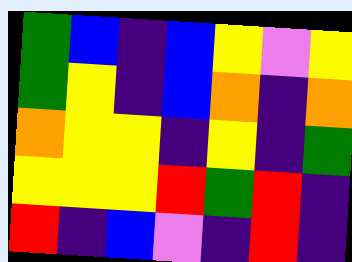[["green", "blue", "indigo", "blue", "yellow", "violet", "yellow"], ["green", "yellow", "indigo", "blue", "orange", "indigo", "orange"], ["orange", "yellow", "yellow", "indigo", "yellow", "indigo", "green"], ["yellow", "yellow", "yellow", "red", "green", "red", "indigo"], ["red", "indigo", "blue", "violet", "indigo", "red", "indigo"]]